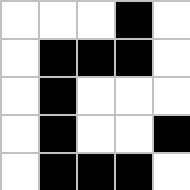[["white", "white", "white", "black", "white"], ["white", "black", "black", "black", "white"], ["white", "black", "white", "white", "white"], ["white", "black", "white", "white", "black"], ["white", "black", "black", "black", "white"]]